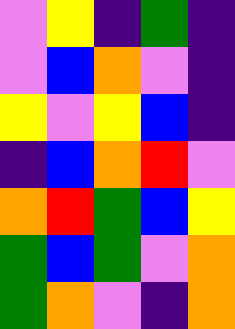[["violet", "yellow", "indigo", "green", "indigo"], ["violet", "blue", "orange", "violet", "indigo"], ["yellow", "violet", "yellow", "blue", "indigo"], ["indigo", "blue", "orange", "red", "violet"], ["orange", "red", "green", "blue", "yellow"], ["green", "blue", "green", "violet", "orange"], ["green", "orange", "violet", "indigo", "orange"]]